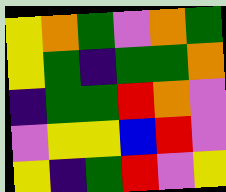[["yellow", "orange", "green", "violet", "orange", "green"], ["yellow", "green", "indigo", "green", "green", "orange"], ["indigo", "green", "green", "red", "orange", "violet"], ["violet", "yellow", "yellow", "blue", "red", "violet"], ["yellow", "indigo", "green", "red", "violet", "yellow"]]